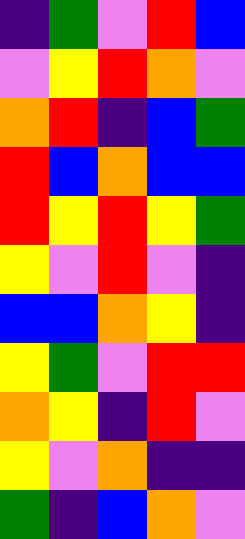[["indigo", "green", "violet", "red", "blue"], ["violet", "yellow", "red", "orange", "violet"], ["orange", "red", "indigo", "blue", "green"], ["red", "blue", "orange", "blue", "blue"], ["red", "yellow", "red", "yellow", "green"], ["yellow", "violet", "red", "violet", "indigo"], ["blue", "blue", "orange", "yellow", "indigo"], ["yellow", "green", "violet", "red", "red"], ["orange", "yellow", "indigo", "red", "violet"], ["yellow", "violet", "orange", "indigo", "indigo"], ["green", "indigo", "blue", "orange", "violet"]]